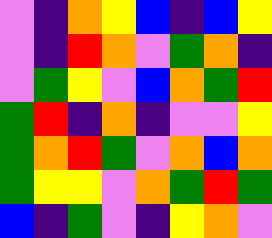[["violet", "indigo", "orange", "yellow", "blue", "indigo", "blue", "yellow"], ["violet", "indigo", "red", "orange", "violet", "green", "orange", "indigo"], ["violet", "green", "yellow", "violet", "blue", "orange", "green", "red"], ["green", "red", "indigo", "orange", "indigo", "violet", "violet", "yellow"], ["green", "orange", "red", "green", "violet", "orange", "blue", "orange"], ["green", "yellow", "yellow", "violet", "orange", "green", "red", "green"], ["blue", "indigo", "green", "violet", "indigo", "yellow", "orange", "violet"]]